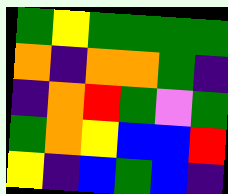[["green", "yellow", "green", "green", "green", "green"], ["orange", "indigo", "orange", "orange", "green", "indigo"], ["indigo", "orange", "red", "green", "violet", "green"], ["green", "orange", "yellow", "blue", "blue", "red"], ["yellow", "indigo", "blue", "green", "blue", "indigo"]]